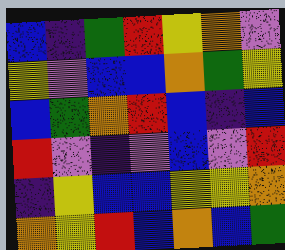[["blue", "indigo", "green", "red", "yellow", "orange", "violet"], ["yellow", "violet", "blue", "blue", "orange", "green", "yellow"], ["blue", "green", "orange", "red", "blue", "indigo", "blue"], ["red", "violet", "indigo", "violet", "blue", "violet", "red"], ["indigo", "yellow", "blue", "blue", "yellow", "yellow", "orange"], ["orange", "yellow", "red", "blue", "orange", "blue", "green"]]